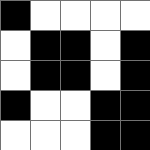[["black", "white", "white", "white", "white"], ["white", "black", "black", "white", "black"], ["white", "black", "black", "white", "black"], ["black", "white", "white", "black", "black"], ["white", "white", "white", "black", "black"]]